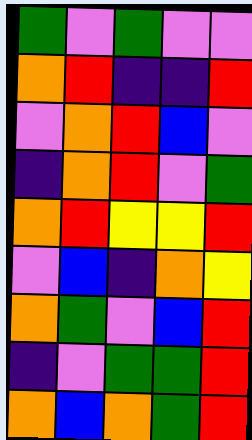[["green", "violet", "green", "violet", "violet"], ["orange", "red", "indigo", "indigo", "red"], ["violet", "orange", "red", "blue", "violet"], ["indigo", "orange", "red", "violet", "green"], ["orange", "red", "yellow", "yellow", "red"], ["violet", "blue", "indigo", "orange", "yellow"], ["orange", "green", "violet", "blue", "red"], ["indigo", "violet", "green", "green", "red"], ["orange", "blue", "orange", "green", "red"]]